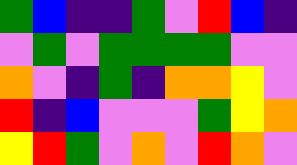[["green", "blue", "indigo", "indigo", "green", "violet", "red", "blue", "indigo"], ["violet", "green", "violet", "green", "green", "green", "green", "violet", "violet"], ["orange", "violet", "indigo", "green", "indigo", "orange", "orange", "yellow", "violet"], ["red", "indigo", "blue", "violet", "violet", "violet", "green", "yellow", "orange"], ["yellow", "red", "green", "violet", "orange", "violet", "red", "orange", "violet"]]